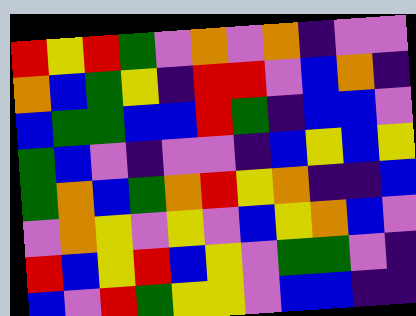[["red", "yellow", "red", "green", "violet", "orange", "violet", "orange", "indigo", "violet", "violet"], ["orange", "blue", "green", "yellow", "indigo", "red", "red", "violet", "blue", "orange", "indigo"], ["blue", "green", "green", "blue", "blue", "red", "green", "indigo", "blue", "blue", "violet"], ["green", "blue", "violet", "indigo", "violet", "violet", "indigo", "blue", "yellow", "blue", "yellow"], ["green", "orange", "blue", "green", "orange", "red", "yellow", "orange", "indigo", "indigo", "blue"], ["violet", "orange", "yellow", "violet", "yellow", "violet", "blue", "yellow", "orange", "blue", "violet"], ["red", "blue", "yellow", "red", "blue", "yellow", "violet", "green", "green", "violet", "indigo"], ["blue", "violet", "red", "green", "yellow", "yellow", "violet", "blue", "blue", "indigo", "indigo"]]